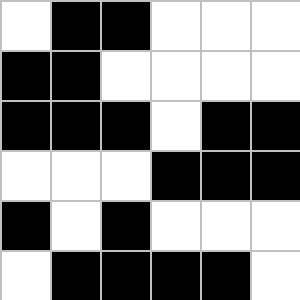[["white", "black", "black", "white", "white", "white"], ["black", "black", "white", "white", "white", "white"], ["black", "black", "black", "white", "black", "black"], ["white", "white", "white", "black", "black", "black"], ["black", "white", "black", "white", "white", "white"], ["white", "black", "black", "black", "black", "white"]]